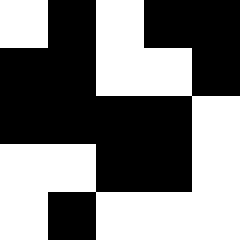[["white", "black", "white", "black", "black"], ["black", "black", "white", "white", "black"], ["black", "black", "black", "black", "white"], ["white", "white", "black", "black", "white"], ["white", "black", "white", "white", "white"]]